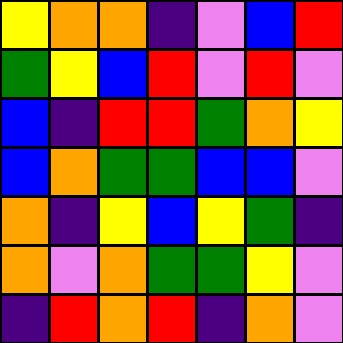[["yellow", "orange", "orange", "indigo", "violet", "blue", "red"], ["green", "yellow", "blue", "red", "violet", "red", "violet"], ["blue", "indigo", "red", "red", "green", "orange", "yellow"], ["blue", "orange", "green", "green", "blue", "blue", "violet"], ["orange", "indigo", "yellow", "blue", "yellow", "green", "indigo"], ["orange", "violet", "orange", "green", "green", "yellow", "violet"], ["indigo", "red", "orange", "red", "indigo", "orange", "violet"]]